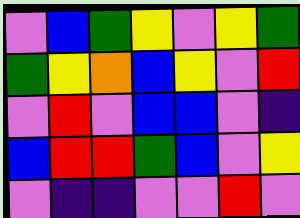[["violet", "blue", "green", "yellow", "violet", "yellow", "green"], ["green", "yellow", "orange", "blue", "yellow", "violet", "red"], ["violet", "red", "violet", "blue", "blue", "violet", "indigo"], ["blue", "red", "red", "green", "blue", "violet", "yellow"], ["violet", "indigo", "indigo", "violet", "violet", "red", "violet"]]